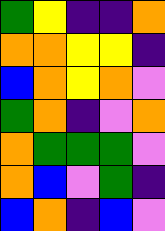[["green", "yellow", "indigo", "indigo", "orange"], ["orange", "orange", "yellow", "yellow", "indigo"], ["blue", "orange", "yellow", "orange", "violet"], ["green", "orange", "indigo", "violet", "orange"], ["orange", "green", "green", "green", "violet"], ["orange", "blue", "violet", "green", "indigo"], ["blue", "orange", "indigo", "blue", "violet"]]